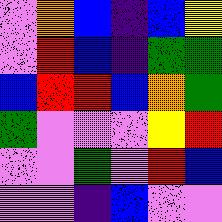[["violet", "orange", "blue", "indigo", "blue", "yellow"], ["violet", "red", "blue", "indigo", "green", "green"], ["blue", "red", "red", "blue", "orange", "green"], ["green", "violet", "violet", "violet", "yellow", "red"], ["violet", "violet", "green", "violet", "red", "blue"], ["violet", "violet", "indigo", "blue", "violet", "violet"]]